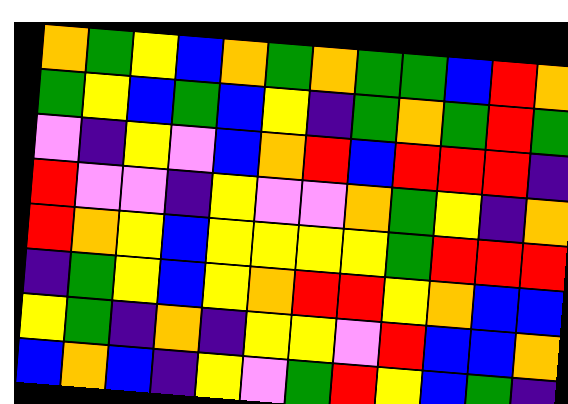[["orange", "green", "yellow", "blue", "orange", "green", "orange", "green", "green", "blue", "red", "orange"], ["green", "yellow", "blue", "green", "blue", "yellow", "indigo", "green", "orange", "green", "red", "green"], ["violet", "indigo", "yellow", "violet", "blue", "orange", "red", "blue", "red", "red", "red", "indigo"], ["red", "violet", "violet", "indigo", "yellow", "violet", "violet", "orange", "green", "yellow", "indigo", "orange"], ["red", "orange", "yellow", "blue", "yellow", "yellow", "yellow", "yellow", "green", "red", "red", "red"], ["indigo", "green", "yellow", "blue", "yellow", "orange", "red", "red", "yellow", "orange", "blue", "blue"], ["yellow", "green", "indigo", "orange", "indigo", "yellow", "yellow", "violet", "red", "blue", "blue", "orange"], ["blue", "orange", "blue", "indigo", "yellow", "violet", "green", "red", "yellow", "blue", "green", "indigo"]]